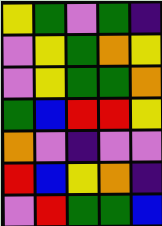[["yellow", "green", "violet", "green", "indigo"], ["violet", "yellow", "green", "orange", "yellow"], ["violet", "yellow", "green", "green", "orange"], ["green", "blue", "red", "red", "yellow"], ["orange", "violet", "indigo", "violet", "violet"], ["red", "blue", "yellow", "orange", "indigo"], ["violet", "red", "green", "green", "blue"]]